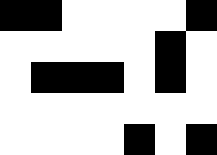[["black", "black", "white", "white", "white", "white", "black"], ["white", "white", "white", "white", "white", "black", "white"], ["white", "black", "black", "black", "white", "black", "white"], ["white", "white", "white", "white", "white", "white", "white"], ["white", "white", "white", "white", "black", "white", "black"]]